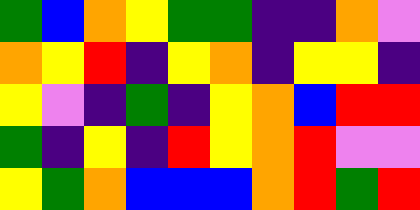[["green", "blue", "orange", "yellow", "green", "green", "indigo", "indigo", "orange", "violet"], ["orange", "yellow", "red", "indigo", "yellow", "orange", "indigo", "yellow", "yellow", "indigo"], ["yellow", "violet", "indigo", "green", "indigo", "yellow", "orange", "blue", "red", "red"], ["green", "indigo", "yellow", "indigo", "red", "yellow", "orange", "red", "violet", "violet"], ["yellow", "green", "orange", "blue", "blue", "blue", "orange", "red", "green", "red"]]